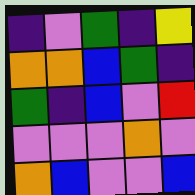[["indigo", "violet", "green", "indigo", "yellow"], ["orange", "orange", "blue", "green", "indigo"], ["green", "indigo", "blue", "violet", "red"], ["violet", "violet", "violet", "orange", "violet"], ["orange", "blue", "violet", "violet", "blue"]]